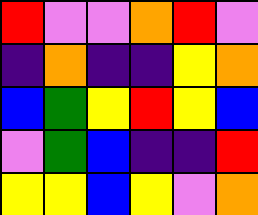[["red", "violet", "violet", "orange", "red", "violet"], ["indigo", "orange", "indigo", "indigo", "yellow", "orange"], ["blue", "green", "yellow", "red", "yellow", "blue"], ["violet", "green", "blue", "indigo", "indigo", "red"], ["yellow", "yellow", "blue", "yellow", "violet", "orange"]]